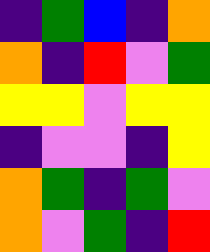[["indigo", "green", "blue", "indigo", "orange"], ["orange", "indigo", "red", "violet", "green"], ["yellow", "yellow", "violet", "yellow", "yellow"], ["indigo", "violet", "violet", "indigo", "yellow"], ["orange", "green", "indigo", "green", "violet"], ["orange", "violet", "green", "indigo", "red"]]